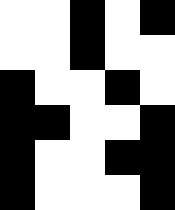[["white", "white", "black", "white", "black"], ["white", "white", "black", "white", "white"], ["black", "white", "white", "black", "white"], ["black", "black", "white", "white", "black"], ["black", "white", "white", "black", "black"], ["black", "white", "white", "white", "black"]]